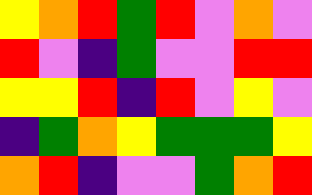[["yellow", "orange", "red", "green", "red", "violet", "orange", "violet"], ["red", "violet", "indigo", "green", "violet", "violet", "red", "red"], ["yellow", "yellow", "red", "indigo", "red", "violet", "yellow", "violet"], ["indigo", "green", "orange", "yellow", "green", "green", "green", "yellow"], ["orange", "red", "indigo", "violet", "violet", "green", "orange", "red"]]